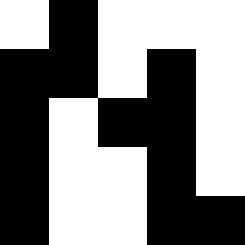[["white", "black", "white", "white", "white"], ["black", "black", "white", "black", "white"], ["black", "white", "black", "black", "white"], ["black", "white", "white", "black", "white"], ["black", "white", "white", "black", "black"]]